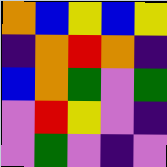[["orange", "blue", "yellow", "blue", "yellow"], ["indigo", "orange", "red", "orange", "indigo"], ["blue", "orange", "green", "violet", "green"], ["violet", "red", "yellow", "violet", "indigo"], ["violet", "green", "violet", "indigo", "violet"]]